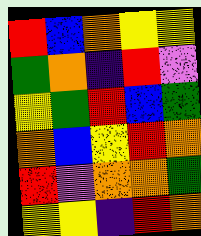[["red", "blue", "orange", "yellow", "yellow"], ["green", "orange", "indigo", "red", "violet"], ["yellow", "green", "red", "blue", "green"], ["orange", "blue", "yellow", "red", "orange"], ["red", "violet", "orange", "orange", "green"], ["yellow", "yellow", "indigo", "red", "orange"]]